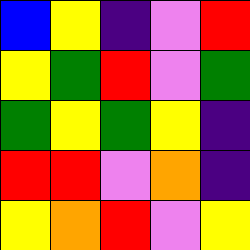[["blue", "yellow", "indigo", "violet", "red"], ["yellow", "green", "red", "violet", "green"], ["green", "yellow", "green", "yellow", "indigo"], ["red", "red", "violet", "orange", "indigo"], ["yellow", "orange", "red", "violet", "yellow"]]